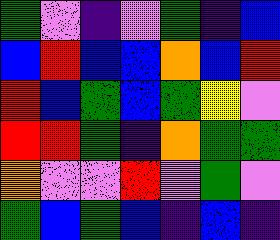[["green", "violet", "indigo", "violet", "green", "indigo", "blue"], ["blue", "red", "blue", "blue", "orange", "blue", "red"], ["red", "blue", "green", "blue", "green", "yellow", "violet"], ["red", "red", "green", "indigo", "orange", "green", "green"], ["orange", "violet", "violet", "red", "violet", "green", "violet"], ["green", "blue", "green", "blue", "indigo", "blue", "indigo"]]